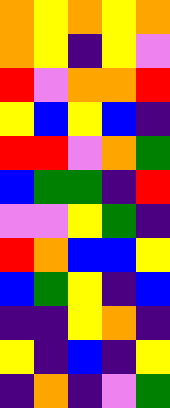[["orange", "yellow", "orange", "yellow", "orange"], ["orange", "yellow", "indigo", "yellow", "violet"], ["red", "violet", "orange", "orange", "red"], ["yellow", "blue", "yellow", "blue", "indigo"], ["red", "red", "violet", "orange", "green"], ["blue", "green", "green", "indigo", "red"], ["violet", "violet", "yellow", "green", "indigo"], ["red", "orange", "blue", "blue", "yellow"], ["blue", "green", "yellow", "indigo", "blue"], ["indigo", "indigo", "yellow", "orange", "indigo"], ["yellow", "indigo", "blue", "indigo", "yellow"], ["indigo", "orange", "indigo", "violet", "green"]]